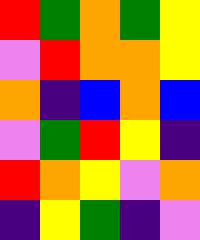[["red", "green", "orange", "green", "yellow"], ["violet", "red", "orange", "orange", "yellow"], ["orange", "indigo", "blue", "orange", "blue"], ["violet", "green", "red", "yellow", "indigo"], ["red", "orange", "yellow", "violet", "orange"], ["indigo", "yellow", "green", "indigo", "violet"]]